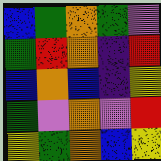[["blue", "green", "orange", "green", "violet"], ["green", "red", "orange", "indigo", "red"], ["blue", "orange", "blue", "indigo", "yellow"], ["green", "violet", "orange", "violet", "red"], ["yellow", "green", "orange", "blue", "yellow"]]